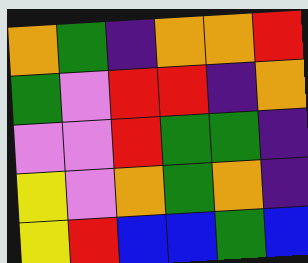[["orange", "green", "indigo", "orange", "orange", "red"], ["green", "violet", "red", "red", "indigo", "orange"], ["violet", "violet", "red", "green", "green", "indigo"], ["yellow", "violet", "orange", "green", "orange", "indigo"], ["yellow", "red", "blue", "blue", "green", "blue"]]